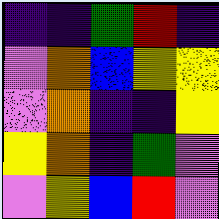[["indigo", "indigo", "green", "red", "indigo"], ["violet", "orange", "blue", "yellow", "yellow"], ["violet", "orange", "indigo", "indigo", "yellow"], ["yellow", "orange", "indigo", "green", "violet"], ["violet", "yellow", "blue", "red", "violet"]]